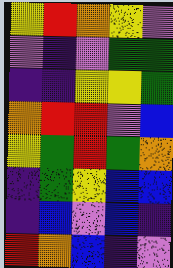[["yellow", "red", "orange", "yellow", "violet"], ["violet", "indigo", "violet", "green", "green"], ["indigo", "indigo", "yellow", "yellow", "green"], ["orange", "red", "red", "violet", "blue"], ["yellow", "green", "red", "green", "orange"], ["indigo", "green", "yellow", "blue", "blue"], ["indigo", "blue", "violet", "blue", "indigo"], ["red", "orange", "blue", "indigo", "violet"]]